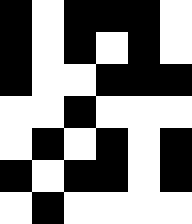[["black", "white", "black", "black", "black", "white"], ["black", "white", "black", "white", "black", "white"], ["black", "white", "white", "black", "black", "black"], ["white", "white", "black", "white", "white", "white"], ["white", "black", "white", "black", "white", "black"], ["black", "white", "black", "black", "white", "black"], ["white", "black", "white", "white", "white", "white"]]